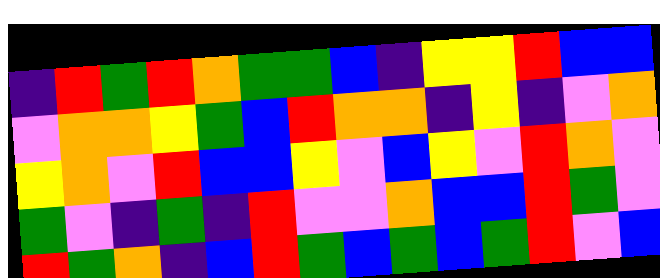[["indigo", "red", "green", "red", "orange", "green", "green", "blue", "indigo", "yellow", "yellow", "red", "blue", "blue"], ["violet", "orange", "orange", "yellow", "green", "blue", "red", "orange", "orange", "indigo", "yellow", "indigo", "violet", "orange"], ["yellow", "orange", "violet", "red", "blue", "blue", "yellow", "violet", "blue", "yellow", "violet", "red", "orange", "violet"], ["green", "violet", "indigo", "green", "indigo", "red", "violet", "violet", "orange", "blue", "blue", "red", "green", "violet"], ["red", "green", "orange", "indigo", "blue", "red", "green", "blue", "green", "blue", "green", "red", "violet", "blue"]]